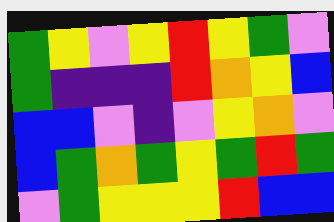[["green", "yellow", "violet", "yellow", "red", "yellow", "green", "violet"], ["green", "indigo", "indigo", "indigo", "red", "orange", "yellow", "blue"], ["blue", "blue", "violet", "indigo", "violet", "yellow", "orange", "violet"], ["blue", "green", "orange", "green", "yellow", "green", "red", "green"], ["violet", "green", "yellow", "yellow", "yellow", "red", "blue", "blue"]]